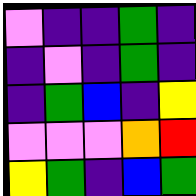[["violet", "indigo", "indigo", "green", "indigo"], ["indigo", "violet", "indigo", "green", "indigo"], ["indigo", "green", "blue", "indigo", "yellow"], ["violet", "violet", "violet", "orange", "red"], ["yellow", "green", "indigo", "blue", "green"]]